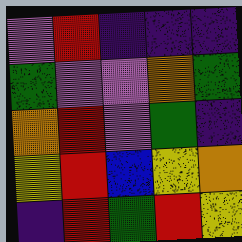[["violet", "red", "indigo", "indigo", "indigo"], ["green", "violet", "violet", "orange", "green"], ["orange", "red", "violet", "green", "indigo"], ["yellow", "red", "blue", "yellow", "orange"], ["indigo", "red", "green", "red", "yellow"]]